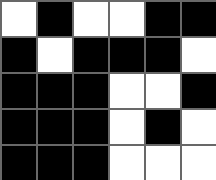[["white", "black", "white", "white", "black", "black"], ["black", "white", "black", "black", "black", "white"], ["black", "black", "black", "white", "white", "black"], ["black", "black", "black", "white", "black", "white"], ["black", "black", "black", "white", "white", "white"]]